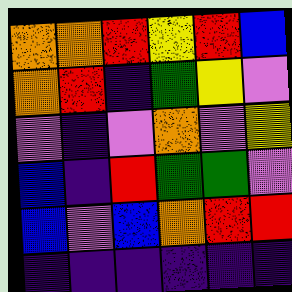[["orange", "orange", "red", "yellow", "red", "blue"], ["orange", "red", "indigo", "green", "yellow", "violet"], ["violet", "indigo", "violet", "orange", "violet", "yellow"], ["blue", "indigo", "red", "green", "green", "violet"], ["blue", "violet", "blue", "orange", "red", "red"], ["indigo", "indigo", "indigo", "indigo", "indigo", "indigo"]]